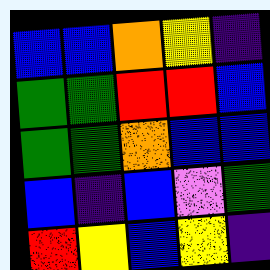[["blue", "blue", "orange", "yellow", "indigo"], ["green", "green", "red", "red", "blue"], ["green", "green", "orange", "blue", "blue"], ["blue", "indigo", "blue", "violet", "green"], ["red", "yellow", "blue", "yellow", "indigo"]]